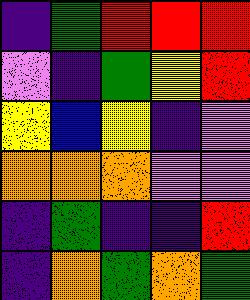[["indigo", "green", "red", "red", "red"], ["violet", "indigo", "green", "yellow", "red"], ["yellow", "blue", "yellow", "indigo", "violet"], ["orange", "orange", "orange", "violet", "violet"], ["indigo", "green", "indigo", "indigo", "red"], ["indigo", "orange", "green", "orange", "green"]]